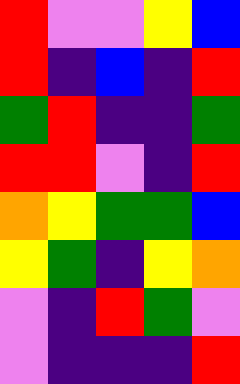[["red", "violet", "violet", "yellow", "blue"], ["red", "indigo", "blue", "indigo", "red"], ["green", "red", "indigo", "indigo", "green"], ["red", "red", "violet", "indigo", "red"], ["orange", "yellow", "green", "green", "blue"], ["yellow", "green", "indigo", "yellow", "orange"], ["violet", "indigo", "red", "green", "violet"], ["violet", "indigo", "indigo", "indigo", "red"]]